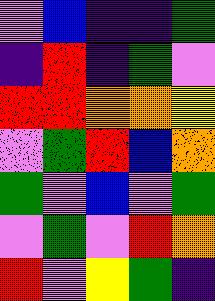[["violet", "blue", "indigo", "indigo", "green"], ["indigo", "red", "indigo", "green", "violet"], ["red", "red", "orange", "orange", "yellow"], ["violet", "green", "red", "blue", "orange"], ["green", "violet", "blue", "violet", "green"], ["violet", "green", "violet", "red", "orange"], ["red", "violet", "yellow", "green", "indigo"]]